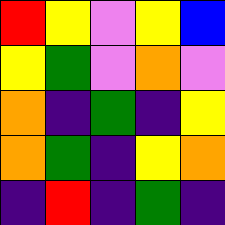[["red", "yellow", "violet", "yellow", "blue"], ["yellow", "green", "violet", "orange", "violet"], ["orange", "indigo", "green", "indigo", "yellow"], ["orange", "green", "indigo", "yellow", "orange"], ["indigo", "red", "indigo", "green", "indigo"]]